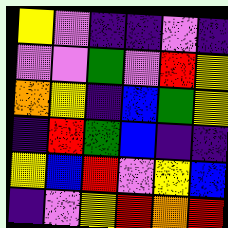[["yellow", "violet", "indigo", "indigo", "violet", "indigo"], ["violet", "violet", "green", "violet", "red", "yellow"], ["orange", "yellow", "indigo", "blue", "green", "yellow"], ["indigo", "red", "green", "blue", "indigo", "indigo"], ["yellow", "blue", "red", "violet", "yellow", "blue"], ["indigo", "violet", "yellow", "red", "orange", "red"]]